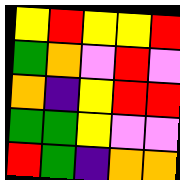[["yellow", "red", "yellow", "yellow", "red"], ["green", "orange", "violet", "red", "violet"], ["orange", "indigo", "yellow", "red", "red"], ["green", "green", "yellow", "violet", "violet"], ["red", "green", "indigo", "orange", "orange"]]